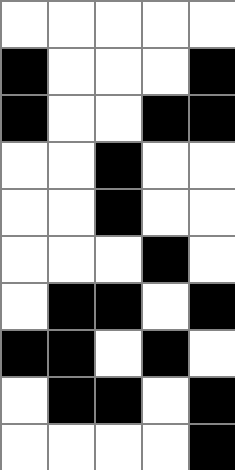[["white", "white", "white", "white", "white"], ["black", "white", "white", "white", "black"], ["black", "white", "white", "black", "black"], ["white", "white", "black", "white", "white"], ["white", "white", "black", "white", "white"], ["white", "white", "white", "black", "white"], ["white", "black", "black", "white", "black"], ["black", "black", "white", "black", "white"], ["white", "black", "black", "white", "black"], ["white", "white", "white", "white", "black"]]